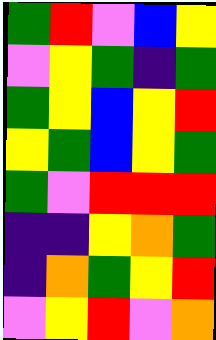[["green", "red", "violet", "blue", "yellow"], ["violet", "yellow", "green", "indigo", "green"], ["green", "yellow", "blue", "yellow", "red"], ["yellow", "green", "blue", "yellow", "green"], ["green", "violet", "red", "red", "red"], ["indigo", "indigo", "yellow", "orange", "green"], ["indigo", "orange", "green", "yellow", "red"], ["violet", "yellow", "red", "violet", "orange"]]